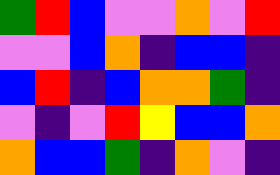[["green", "red", "blue", "violet", "violet", "orange", "violet", "red"], ["violet", "violet", "blue", "orange", "indigo", "blue", "blue", "indigo"], ["blue", "red", "indigo", "blue", "orange", "orange", "green", "indigo"], ["violet", "indigo", "violet", "red", "yellow", "blue", "blue", "orange"], ["orange", "blue", "blue", "green", "indigo", "orange", "violet", "indigo"]]